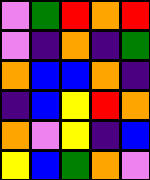[["violet", "green", "red", "orange", "red"], ["violet", "indigo", "orange", "indigo", "green"], ["orange", "blue", "blue", "orange", "indigo"], ["indigo", "blue", "yellow", "red", "orange"], ["orange", "violet", "yellow", "indigo", "blue"], ["yellow", "blue", "green", "orange", "violet"]]